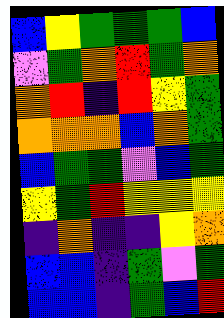[["blue", "yellow", "green", "green", "green", "blue"], ["violet", "green", "orange", "red", "green", "orange"], ["orange", "red", "indigo", "red", "yellow", "green"], ["orange", "orange", "orange", "blue", "orange", "green"], ["blue", "green", "green", "violet", "blue", "green"], ["yellow", "green", "red", "yellow", "yellow", "yellow"], ["indigo", "orange", "indigo", "indigo", "yellow", "orange"], ["blue", "blue", "indigo", "green", "violet", "green"], ["blue", "blue", "indigo", "green", "blue", "red"]]